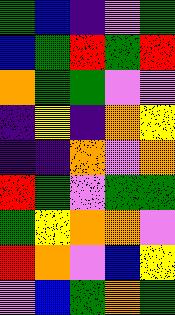[["green", "blue", "indigo", "violet", "green"], ["blue", "green", "red", "green", "red"], ["orange", "green", "green", "violet", "violet"], ["indigo", "yellow", "indigo", "orange", "yellow"], ["indigo", "indigo", "orange", "violet", "orange"], ["red", "green", "violet", "green", "green"], ["green", "yellow", "orange", "orange", "violet"], ["red", "orange", "violet", "blue", "yellow"], ["violet", "blue", "green", "orange", "green"]]